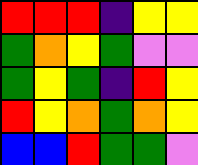[["red", "red", "red", "indigo", "yellow", "yellow"], ["green", "orange", "yellow", "green", "violet", "violet"], ["green", "yellow", "green", "indigo", "red", "yellow"], ["red", "yellow", "orange", "green", "orange", "yellow"], ["blue", "blue", "red", "green", "green", "violet"]]